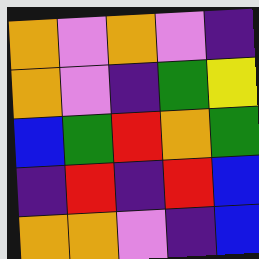[["orange", "violet", "orange", "violet", "indigo"], ["orange", "violet", "indigo", "green", "yellow"], ["blue", "green", "red", "orange", "green"], ["indigo", "red", "indigo", "red", "blue"], ["orange", "orange", "violet", "indigo", "blue"]]